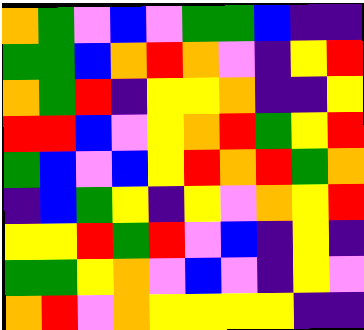[["orange", "green", "violet", "blue", "violet", "green", "green", "blue", "indigo", "indigo"], ["green", "green", "blue", "orange", "red", "orange", "violet", "indigo", "yellow", "red"], ["orange", "green", "red", "indigo", "yellow", "yellow", "orange", "indigo", "indigo", "yellow"], ["red", "red", "blue", "violet", "yellow", "orange", "red", "green", "yellow", "red"], ["green", "blue", "violet", "blue", "yellow", "red", "orange", "red", "green", "orange"], ["indigo", "blue", "green", "yellow", "indigo", "yellow", "violet", "orange", "yellow", "red"], ["yellow", "yellow", "red", "green", "red", "violet", "blue", "indigo", "yellow", "indigo"], ["green", "green", "yellow", "orange", "violet", "blue", "violet", "indigo", "yellow", "violet"], ["orange", "red", "violet", "orange", "yellow", "yellow", "yellow", "yellow", "indigo", "indigo"]]